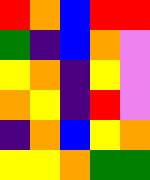[["red", "orange", "blue", "red", "red"], ["green", "indigo", "blue", "orange", "violet"], ["yellow", "orange", "indigo", "yellow", "violet"], ["orange", "yellow", "indigo", "red", "violet"], ["indigo", "orange", "blue", "yellow", "orange"], ["yellow", "yellow", "orange", "green", "green"]]